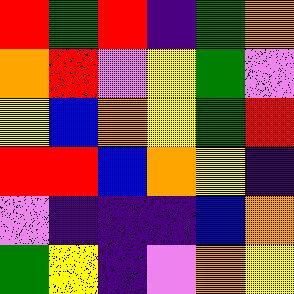[["red", "green", "red", "indigo", "green", "orange"], ["orange", "red", "violet", "yellow", "green", "violet"], ["yellow", "blue", "orange", "yellow", "green", "red"], ["red", "red", "blue", "orange", "yellow", "indigo"], ["violet", "indigo", "indigo", "indigo", "blue", "orange"], ["green", "yellow", "indigo", "violet", "orange", "yellow"]]